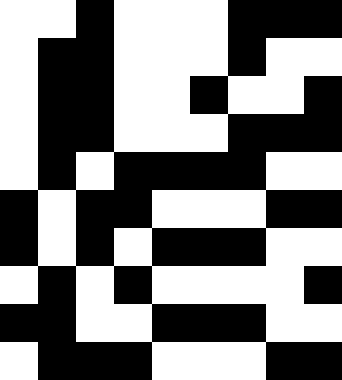[["white", "white", "black", "white", "white", "white", "black", "black", "black"], ["white", "black", "black", "white", "white", "white", "black", "white", "white"], ["white", "black", "black", "white", "white", "black", "white", "white", "black"], ["white", "black", "black", "white", "white", "white", "black", "black", "black"], ["white", "black", "white", "black", "black", "black", "black", "white", "white"], ["black", "white", "black", "black", "white", "white", "white", "black", "black"], ["black", "white", "black", "white", "black", "black", "black", "white", "white"], ["white", "black", "white", "black", "white", "white", "white", "white", "black"], ["black", "black", "white", "white", "black", "black", "black", "white", "white"], ["white", "black", "black", "black", "white", "white", "white", "black", "black"]]